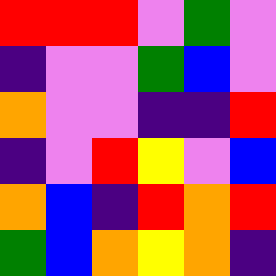[["red", "red", "red", "violet", "green", "violet"], ["indigo", "violet", "violet", "green", "blue", "violet"], ["orange", "violet", "violet", "indigo", "indigo", "red"], ["indigo", "violet", "red", "yellow", "violet", "blue"], ["orange", "blue", "indigo", "red", "orange", "red"], ["green", "blue", "orange", "yellow", "orange", "indigo"]]